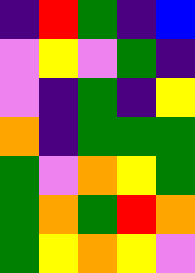[["indigo", "red", "green", "indigo", "blue"], ["violet", "yellow", "violet", "green", "indigo"], ["violet", "indigo", "green", "indigo", "yellow"], ["orange", "indigo", "green", "green", "green"], ["green", "violet", "orange", "yellow", "green"], ["green", "orange", "green", "red", "orange"], ["green", "yellow", "orange", "yellow", "violet"]]